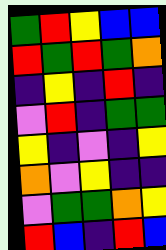[["green", "red", "yellow", "blue", "blue"], ["red", "green", "red", "green", "orange"], ["indigo", "yellow", "indigo", "red", "indigo"], ["violet", "red", "indigo", "green", "green"], ["yellow", "indigo", "violet", "indigo", "yellow"], ["orange", "violet", "yellow", "indigo", "indigo"], ["violet", "green", "green", "orange", "yellow"], ["red", "blue", "indigo", "red", "blue"]]